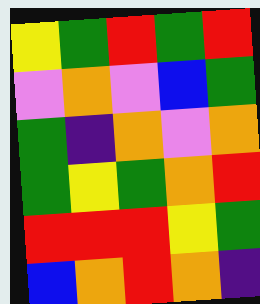[["yellow", "green", "red", "green", "red"], ["violet", "orange", "violet", "blue", "green"], ["green", "indigo", "orange", "violet", "orange"], ["green", "yellow", "green", "orange", "red"], ["red", "red", "red", "yellow", "green"], ["blue", "orange", "red", "orange", "indigo"]]